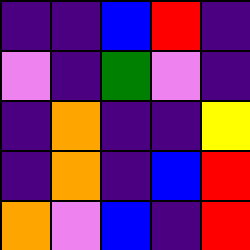[["indigo", "indigo", "blue", "red", "indigo"], ["violet", "indigo", "green", "violet", "indigo"], ["indigo", "orange", "indigo", "indigo", "yellow"], ["indigo", "orange", "indigo", "blue", "red"], ["orange", "violet", "blue", "indigo", "red"]]